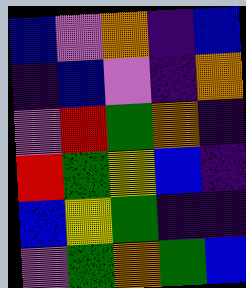[["blue", "violet", "orange", "indigo", "blue"], ["indigo", "blue", "violet", "indigo", "orange"], ["violet", "red", "green", "orange", "indigo"], ["red", "green", "yellow", "blue", "indigo"], ["blue", "yellow", "green", "indigo", "indigo"], ["violet", "green", "orange", "green", "blue"]]